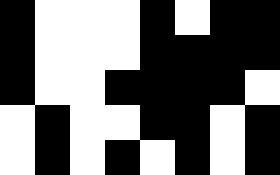[["black", "white", "white", "white", "black", "white", "black", "black"], ["black", "white", "white", "white", "black", "black", "black", "black"], ["black", "white", "white", "black", "black", "black", "black", "white"], ["white", "black", "white", "white", "black", "black", "white", "black"], ["white", "black", "white", "black", "white", "black", "white", "black"]]